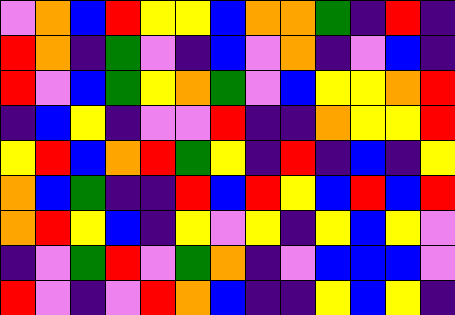[["violet", "orange", "blue", "red", "yellow", "yellow", "blue", "orange", "orange", "green", "indigo", "red", "indigo"], ["red", "orange", "indigo", "green", "violet", "indigo", "blue", "violet", "orange", "indigo", "violet", "blue", "indigo"], ["red", "violet", "blue", "green", "yellow", "orange", "green", "violet", "blue", "yellow", "yellow", "orange", "red"], ["indigo", "blue", "yellow", "indigo", "violet", "violet", "red", "indigo", "indigo", "orange", "yellow", "yellow", "red"], ["yellow", "red", "blue", "orange", "red", "green", "yellow", "indigo", "red", "indigo", "blue", "indigo", "yellow"], ["orange", "blue", "green", "indigo", "indigo", "red", "blue", "red", "yellow", "blue", "red", "blue", "red"], ["orange", "red", "yellow", "blue", "indigo", "yellow", "violet", "yellow", "indigo", "yellow", "blue", "yellow", "violet"], ["indigo", "violet", "green", "red", "violet", "green", "orange", "indigo", "violet", "blue", "blue", "blue", "violet"], ["red", "violet", "indigo", "violet", "red", "orange", "blue", "indigo", "indigo", "yellow", "blue", "yellow", "indigo"]]